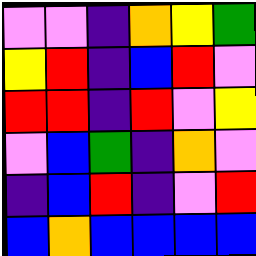[["violet", "violet", "indigo", "orange", "yellow", "green"], ["yellow", "red", "indigo", "blue", "red", "violet"], ["red", "red", "indigo", "red", "violet", "yellow"], ["violet", "blue", "green", "indigo", "orange", "violet"], ["indigo", "blue", "red", "indigo", "violet", "red"], ["blue", "orange", "blue", "blue", "blue", "blue"]]